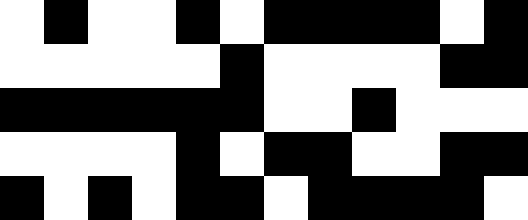[["white", "black", "white", "white", "black", "white", "black", "black", "black", "black", "white", "black"], ["white", "white", "white", "white", "white", "black", "white", "white", "white", "white", "black", "black"], ["black", "black", "black", "black", "black", "black", "white", "white", "black", "white", "white", "white"], ["white", "white", "white", "white", "black", "white", "black", "black", "white", "white", "black", "black"], ["black", "white", "black", "white", "black", "black", "white", "black", "black", "black", "black", "white"]]